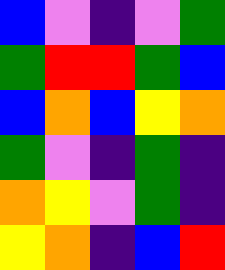[["blue", "violet", "indigo", "violet", "green"], ["green", "red", "red", "green", "blue"], ["blue", "orange", "blue", "yellow", "orange"], ["green", "violet", "indigo", "green", "indigo"], ["orange", "yellow", "violet", "green", "indigo"], ["yellow", "orange", "indigo", "blue", "red"]]